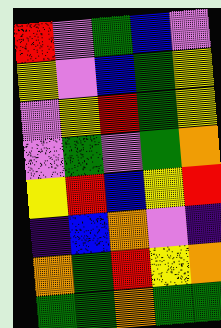[["red", "violet", "green", "blue", "violet"], ["yellow", "violet", "blue", "green", "yellow"], ["violet", "yellow", "red", "green", "yellow"], ["violet", "green", "violet", "green", "orange"], ["yellow", "red", "blue", "yellow", "red"], ["indigo", "blue", "orange", "violet", "indigo"], ["orange", "green", "red", "yellow", "orange"], ["green", "green", "orange", "green", "green"]]